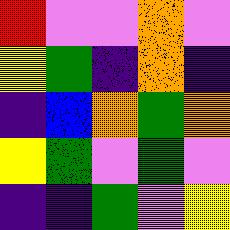[["red", "violet", "violet", "orange", "violet"], ["yellow", "green", "indigo", "orange", "indigo"], ["indigo", "blue", "orange", "green", "orange"], ["yellow", "green", "violet", "green", "violet"], ["indigo", "indigo", "green", "violet", "yellow"]]